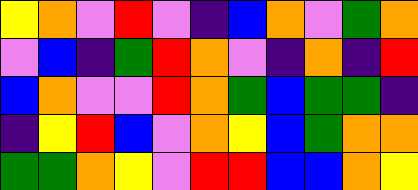[["yellow", "orange", "violet", "red", "violet", "indigo", "blue", "orange", "violet", "green", "orange"], ["violet", "blue", "indigo", "green", "red", "orange", "violet", "indigo", "orange", "indigo", "red"], ["blue", "orange", "violet", "violet", "red", "orange", "green", "blue", "green", "green", "indigo"], ["indigo", "yellow", "red", "blue", "violet", "orange", "yellow", "blue", "green", "orange", "orange"], ["green", "green", "orange", "yellow", "violet", "red", "red", "blue", "blue", "orange", "yellow"]]